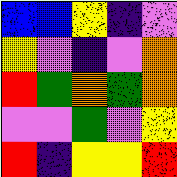[["blue", "blue", "yellow", "indigo", "violet"], ["yellow", "violet", "indigo", "violet", "orange"], ["red", "green", "orange", "green", "orange"], ["violet", "violet", "green", "violet", "yellow"], ["red", "indigo", "yellow", "yellow", "red"]]